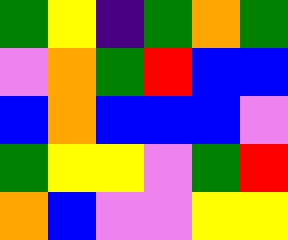[["green", "yellow", "indigo", "green", "orange", "green"], ["violet", "orange", "green", "red", "blue", "blue"], ["blue", "orange", "blue", "blue", "blue", "violet"], ["green", "yellow", "yellow", "violet", "green", "red"], ["orange", "blue", "violet", "violet", "yellow", "yellow"]]